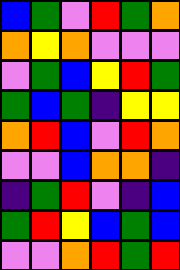[["blue", "green", "violet", "red", "green", "orange"], ["orange", "yellow", "orange", "violet", "violet", "violet"], ["violet", "green", "blue", "yellow", "red", "green"], ["green", "blue", "green", "indigo", "yellow", "yellow"], ["orange", "red", "blue", "violet", "red", "orange"], ["violet", "violet", "blue", "orange", "orange", "indigo"], ["indigo", "green", "red", "violet", "indigo", "blue"], ["green", "red", "yellow", "blue", "green", "blue"], ["violet", "violet", "orange", "red", "green", "red"]]